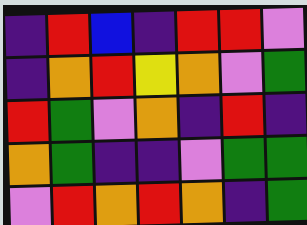[["indigo", "red", "blue", "indigo", "red", "red", "violet"], ["indigo", "orange", "red", "yellow", "orange", "violet", "green"], ["red", "green", "violet", "orange", "indigo", "red", "indigo"], ["orange", "green", "indigo", "indigo", "violet", "green", "green"], ["violet", "red", "orange", "red", "orange", "indigo", "green"]]